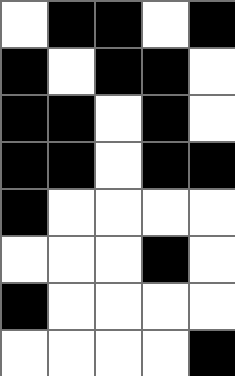[["white", "black", "black", "white", "black"], ["black", "white", "black", "black", "white"], ["black", "black", "white", "black", "white"], ["black", "black", "white", "black", "black"], ["black", "white", "white", "white", "white"], ["white", "white", "white", "black", "white"], ["black", "white", "white", "white", "white"], ["white", "white", "white", "white", "black"]]